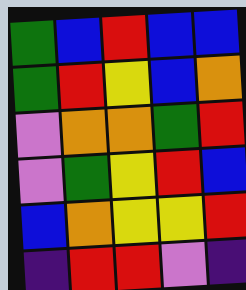[["green", "blue", "red", "blue", "blue"], ["green", "red", "yellow", "blue", "orange"], ["violet", "orange", "orange", "green", "red"], ["violet", "green", "yellow", "red", "blue"], ["blue", "orange", "yellow", "yellow", "red"], ["indigo", "red", "red", "violet", "indigo"]]